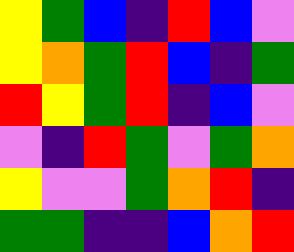[["yellow", "green", "blue", "indigo", "red", "blue", "violet"], ["yellow", "orange", "green", "red", "blue", "indigo", "green"], ["red", "yellow", "green", "red", "indigo", "blue", "violet"], ["violet", "indigo", "red", "green", "violet", "green", "orange"], ["yellow", "violet", "violet", "green", "orange", "red", "indigo"], ["green", "green", "indigo", "indigo", "blue", "orange", "red"]]